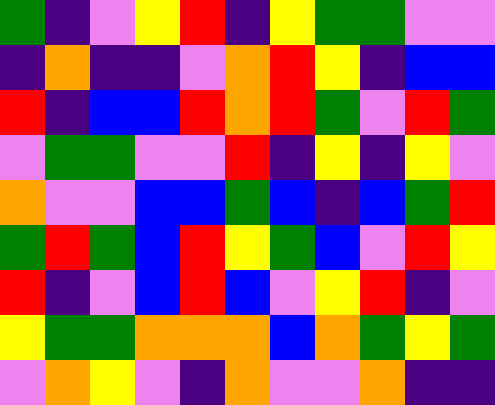[["green", "indigo", "violet", "yellow", "red", "indigo", "yellow", "green", "green", "violet", "violet"], ["indigo", "orange", "indigo", "indigo", "violet", "orange", "red", "yellow", "indigo", "blue", "blue"], ["red", "indigo", "blue", "blue", "red", "orange", "red", "green", "violet", "red", "green"], ["violet", "green", "green", "violet", "violet", "red", "indigo", "yellow", "indigo", "yellow", "violet"], ["orange", "violet", "violet", "blue", "blue", "green", "blue", "indigo", "blue", "green", "red"], ["green", "red", "green", "blue", "red", "yellow", "green", "blue", "violet", "red", "yellow"], ["red", "indigo", "violet", "blue", "red", "blue", "violet", "yellow", "red", "indigo", "violet"], ["yellow", "green", "green", "orange", "orange", "orange", "blue", "orange", "green", "yellow", "green"], ["violet", "orange", "yellow", "violet", "indigo", "orange", "violet", "violet", "orange", "indigo", "indigo"]]